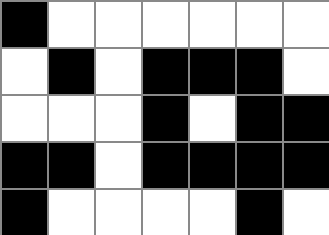[["black", "white", "white", "white", "white", "white", "white"], ["white", "black", "white", "black", "black", "black", "white"], ["white", "white", "white", "black", "white", "black", "black"], ["black", "black", "white", "black", "black", "black", "black"], ["black", "white", "white", "white", "white", "black", "white"]]